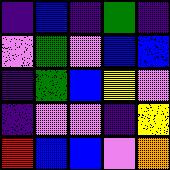[["indigo", "blue", "indigo", "green", "indigo"], ["violet", "green", "violet", "blue", "blue"], ["indigo", "green", "blue", "yellow", "violet"], ["indigo", "violet", "violet", "indigo", "yellow"], ["red", "blue", "blue", "violet", "orange"]]